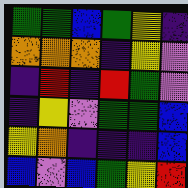[["green", "green", "blue", "green", "yellow", "indigo"], ["orange", "orange", "orange", "indigo", "yellow", "violet"], ["indigo", "red", "indigo", "red", "green", "violet"], ["indigo", "yellow", "violet", "green", "green", "blue"], ["yellow", "orange", "indigo", "indigo", "indigo", "blue"], ["blue", "violet", "blue", "green", "yellow", "red"]]